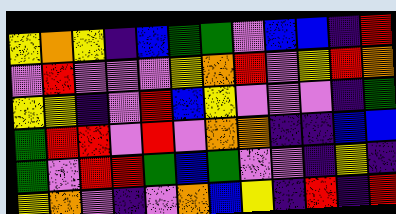[["yellow", "orange", "yellow", "indigo", "blue", "green", "green", "violet", "blue", "blue", "indigo", "red"], ["violet", "red", "violet", "violet", "violet", "yellow", "orange", "red", "violet", "yellow", "red", "orange"], ["yellow", "yellow", "indigo", "violet", "red", "blue", "yellow", "violet", "violet", "violet", "indigo", "green"], ["green", "red", "red", "violet", "red", "violet", "orange", "orange", "indigo", "indigo", "blue", "blue"], ["green", "violet", "red", "red", "green", "blue", "green", "violet", "violet", "indigo", "yellow", "indigo"], ["yellow", "orange", "violet", "indigo", "violet", "orange", "blue", "yellow", "indigo", "red", "indigo", "red"]]